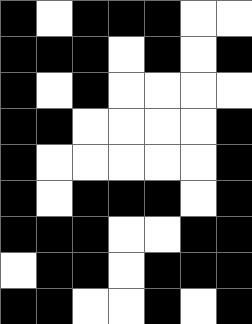[["black", "white", "black", "black", "black", "white", "white"], ["black", "black", "black", "white", "black", "white", "black"], ["black", "white", "black", "white", "white", "white", "white"], ["black", "black", "white", "white", "white", "white", "black"], ["black", "white", "white", "white", "white", "white", "black"], ["black", "white", "black", "black", "black", "white", "black"], ["black", "black", "black", "white", "white", "black", "black"], ["white", "black", "black", "white", "black", "black", "black"], ["black", "black", "white", "white", "black", "white", "black"]]